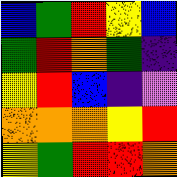[["blue", "green", "red", "yellow", "blue"], ["green", "red", "orange", "green", "indigo"], ["yellow", "red", "blue", "indigo", "violet"], ["orange", "orange", "orange", "yellow", "red"], ["yellow", "green", "red", "red", "orange"]]